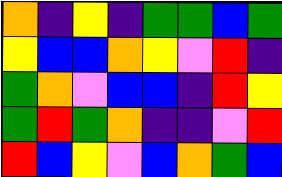[["orange", "indigo", "yellow", "indigo", "green", "green", "blue", "green"], ["yellow", "blue", "blue", "orange", "yellow", "violet", "red", "indigo"], ["green", "orange", "violet", "blue", "blue", "indigo", "red", "yellow"], ["green", "red", "green", "orange", "indigo", "indigo", "violet", "red"], ["red", "blue", "yellow", "violet", "blue", "orange", "green", "blue"]]